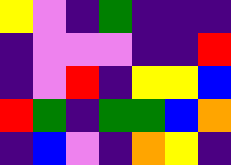[["yellow", "violet", "indigo", "green", "indigo", "indigo", "indigo"], ["indigo", "violet", "violet", "violet", "indigo", "indigo", "red"], ["indigo", "violet", "red", "indigo", "yellow", "yellow", "blue"], ["red", "green", "indigo", "green", "green", "blue", "orange"], ["indigo", "blue", "violet", "indigo", "orange", "yellow", "indigo"]]